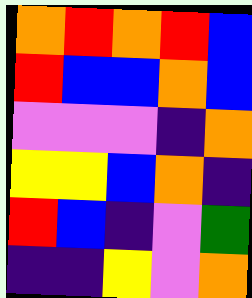[["orange", "red", "orange", "red", "blue"], ["red", "blue", "blue", "orange", "blue"], ["violet", "violet", "violet", "indigo", "orange"], ["yellow", "yellow", "blue", "orange", "indigo"], ["red", "blue", "indigo", "violet", "green"], ["indigo", "indigo", "yellow", "violet", "orange"]]